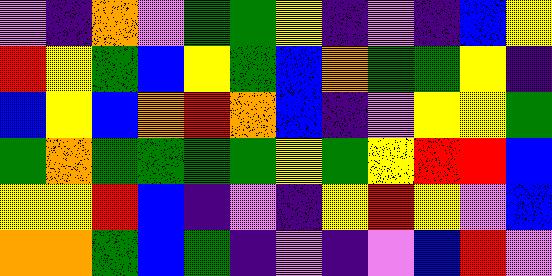[["violet", "indigo", "orange", "violet", "green", "green", "yellow", "indigo", "violet", "indigo", "blue", "yellow"], ["red", "yellow", "green", "blue", "yellow", "green", "blue", "orange", "green", "green", "yellow", "indigo"], ["blue", "yellow", "blue", "orange", "red", "orange", "blue", "indigo", "violet", "yellow", "yellow", "green"], ["green", "orange", "green", "green", "green", "green", "yellow", "green", "yellow", "red", "red", "blue"], ["yellow", "yellow", "red", "blue", "indigo", "violet", "indigo", "yellow", "red", "yellow", "violet", "blue"], ["orange", "orange", "green", "blue", "green", "indigo", "violet", "indigo", "violet", "blue", "red", "violet"]]